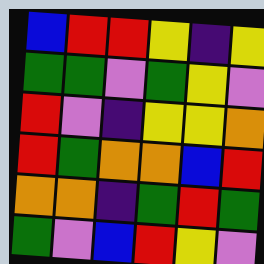[["blue", "red", "red", "yellow", "indigo", "yellow"], ["green", "green", "violet", "green", "yellow", "violet"], ["red", "violet", "indigo", "yellow", "yellow", "orange"], ["red", "green", "orange", "orange", "blue", "red"], ["orange", "orange", "indigo", "green", "red", "green"], ["green", "violet", "blue", "red", "yellow", "violet"]]